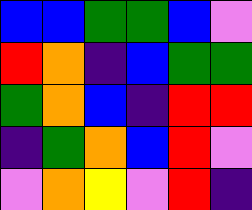[["blue", "blue", "green", "green", "blue", "violet"], ["red", "orange", "indigo", "blue", "green", "green"], ["green", "orange", "blue", "indigo", "red", "red"], ["indigo", "green", "orange", "blue", "red", "violet"], ["violet", "orange", "yellow", "violet", "red", "indigo"]]